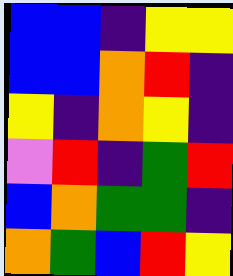[["blue", "blue", "indigo", "yellow", "yellow"], ["blue", "blue", "orange", "red", "indigo"], ["yellow", "indigo", "orange", "yellow", "indigo"], ["violet", "red", "indigo", "green", "red"], ["blue", "orange", "green", "green", "indigo"], ["orange", "green", "blue", "red", "yellow"]]